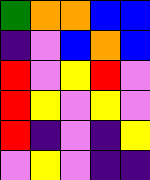[["green", "orange", "orange", "blue", "blue"], ["indigo", "violet", "blue", "orange", "blue"], ["red", "violet", "yellow", "red", "violet"], ["red", "yellow", "violet", "yellow", "violet"], ["red", "indigo", "violet", "indigo", "yellow"], ["violet", "yellow", "violet", "indigo", "indigo"]]